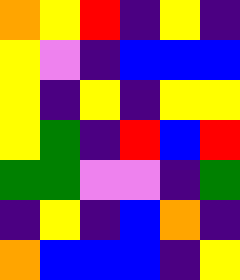[["orange", "yellow", "red", "indigo", "yellow", "indigo"], ["yellow", "violet", "indigo", "blue", "blue", "blue"], ["yellow", "indigo", "yellow", "indigo", "yellow", "yellow"], ["yellow", "green", "indigo", "red", "blue", "red"], ["green", "green", "violet", "violet", "indigo", "green"], ["indigo", "yellow", "indigo", "blue", "orange", "indigo"], ["orange", "blue", "blue", "blue", "indigo", "yellow"]]